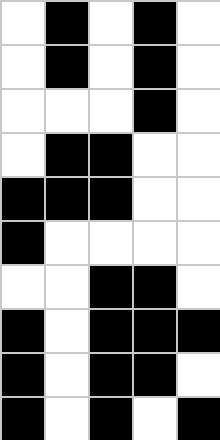[["white", "black", "white", "black", "white"], ["white", "black", "white", "black", "white"], ["white", "white", "white", "black", "white"], ["white", "black", "black", "white", "white"], ["black", "black", "black", "white", "white"], ["black", "white", "white", "white", "white"], ["white", "white", "black", "black", "white"], ["black", "white", "black", "black", "black"], ["black", "white", "black", "black", "white"], ["black", "white", "black", "white", "black"]]